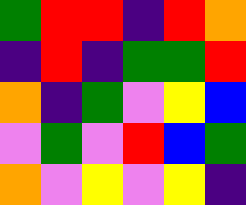[["green", "red", "red", "indigo", "red", "orange"], ["indigo", "red", "indigo", "green", "green", "red"], ["orange", "indigo", "green", "violet", "yellow", "blue"], ["violet", "green", "violet", "red", "blue", "green"], ["orange", "violet", "yellow", "violet", "yellow", "indigo"]]